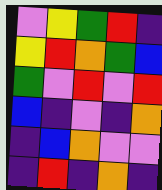[["violet", "yellow", "green", "red", "indigo"], ["yellow", "red", "orange", "green", "blue"], ["green", "violet", "red", "violet", "red"], ["blue", "indigo", "violet", "indigo", "orange"], ["indigo", "blue", "orange", "violet", "violet"], ["indigo", "red", "indigo", "orange", "indigo"]]